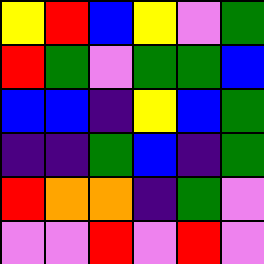[["yellow", "red", "blue", "yellow", "violet", "green"], ["red", "green", "violet", "green", "green", "blue"], ["blue", "blue", "indigo", "yellow", "blue", "green"], ["indigo", "indigo", "green", "blue", "indigo", "green"], ["red", "orange", "orange", "indigo", "green", "violet"], ["violet", "violet", "red", "violet", "red", "violet"]]